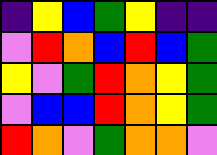[["indigo", "yellow", "blue", "green", "yellow", "indigo", "indigo"], ["violet", "red", "orange", "blue", "red", "blue", "green"], ["yellow", "violet", "green", "red", "orange", "yellow", "green"], ["violet", "blue", "blue", "red", "orange", "yellow", "green"], ["red", "orange", "violet", "green", "orange", "orange", "violet"]]